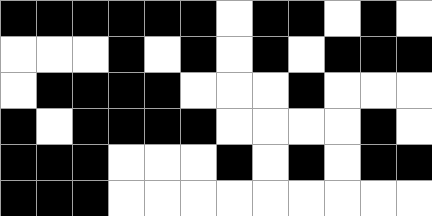[["black", "black", "black", "black", "black", "black", "white", "black", "black", "white", "black", "white"], ["white", "white", "white", "black", "white", "black", "white", "black", "white", "black", "black", "black"], ["white", "black", "black", "black", "black", "white", "white", "white", "black", "white", "white", "white"], ["black", "white", "black", "black", "black", "black", "white", "white", "white", "white", "black", "white"], ["black", "black", "black", "white", "white", "white", "black", "white", "black", "white", "black", "black"], ["black", "black", "black", "white", "white", "white", "white", "white", "white", "white", "white", "white"]]